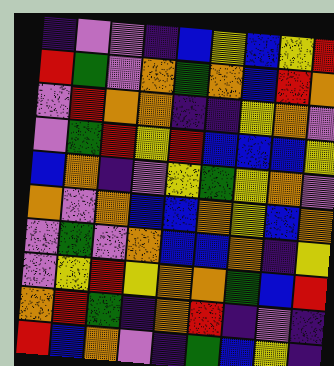[["indigo", "violet", "violet", "indigo", "blue", "yellow", "blue", "yellow", "red"], ["red", "green", "violet", "orange", "green", "orange", "blue", "red", "orange"], ["violet", "red", "orange", "orange", "indigo", "indigo", "yellow", "orange", "violet"], ["violet", "green", "red", "yellow", "red", "blue", "blue", "blue", "yellow"], ["blue", "orange", "indigo", "violet", "yellow", "green", "yellow", "orange", "violet"], ["orange", "violet", "orange", "blue", "blue", "orange", "yellow", "blue", "orange"], ["violet", "green", "violet", "orange", "blue", "blue", "orange", "indigo", "yellow"], ["violet", "yellow", "red", "yellow", "orange", "orange", "green", "blue", "red"], ["orange", "red", "green", "indigo", "orange", "red", "indigo", "violet", "indigo"], ["red", "blue", "orange", "violet", "indigo", "green", "blue", "yellow", "indigo"]]